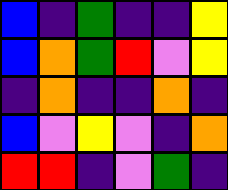[["blue", "indigo", "green", "indigo", "indigo", "yellow"], ["blue", "orange", "green", "red", "violet", "yellow"], ["indigo", "orange", "indigo", "indigo", "orange", "indigo"], ["blue", "violet", "yellow", "violet", "indigo", "orange"], ["red", "red", "indigo", "violet", "green", "indigo"]]